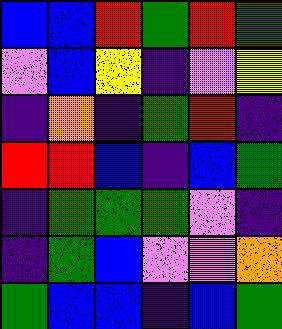[["blue", "blue", "red", "green", "red", "green"], ["violet", "blue", "yellow", "indigo", "violet", "yellow"], ["indigo", "orange", "indigo", "green", "red", "indigo"], ["red", "red", "blue", "indigo", "blue", "green"], ["indigo", "green", "green", "green", "violet", "indigo"], ["indigo", "green", "blue", "violet", "violet", "orange"], ["green", "blue", "blue", "indigo", "blue", "green"]]